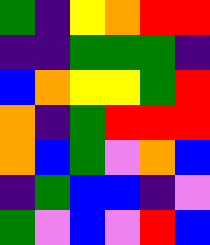[["green", "indigo", "yellow", "orange", "red", "red"], ["indigo", "indigo", "green", "green", "green", "indigo"], ["blue", "orange", "yellow", "yellow", "green", "red"], ["orange", "indigo", "green", "red", "red", "red"], ["orange", "blue", "green", "violet", "orange", "blue"], ["indigo", "green", "blue", "blue", "indigo", "violet"], ["green", "violet", "blue", "violet", "red", "blue"]]